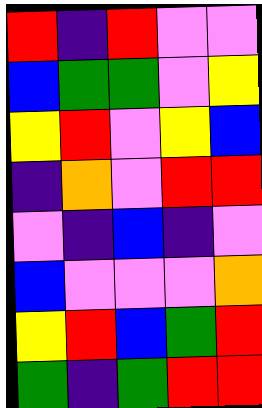[["red", "indigo", "red", "violet", "violet"], ["blue", "green", "green", "violet", "yellow"], ["yellow", "red", "violet", "yellow", "blue"], ["indigo", "orange", "violet", "red", "red"], ["violet", "indigo", "blue", "indigo", "violet"], ["blue", "violet", "violet", "violet", "orange"], ["yellow", "red", "blue", "green", "red"], ["green", "indigo", "green", "red", "red"]]